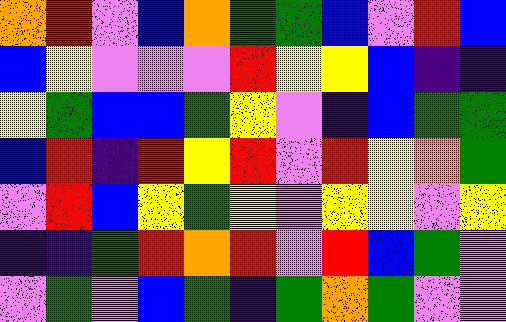[["orange", "red", "violet", "blue", "orange", "green", "green", "blue", "violet", "red", "blue"], ["blue", "yellow", "violet", "violet", "violet", "red", "yellow", "yellow", "blue", "indigo", "indigo"], ["yellow", "green", "blue", "blue", "green", "yellow", "violet", "indigo", "blue", "green", "green"], ["blue", "red", "indigo", "red", "yellow", "red", "violet", "red", "yellow", "orange", "green"], ["violet", "red", "blue", "yellow", "green", "yellow", "violet", "yellow", "yellow", "violet", "yellow"], ["indigo", "indigo", "green", "red", "orange", "red", "violet", "red", "blue", "green", "violet"], ["violet", "green", "violet", "blue", "green", "indigo", "green", "orange", "green", "violet", "violet"]]